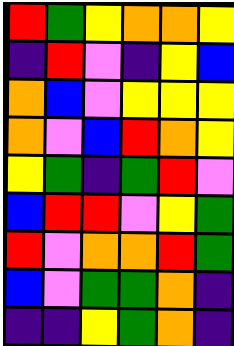[["red", "green", "yellow", "orange", "orange", "yellow"], ["indigo", "red", "violet", "indigo", "yellow", "blue"], ["orange", "blue", "violet", "yellow", "yellow", "yellow"], ["orange", "violet", "blue", "red", "orange", "yellow"], ["yellow", "green", "indigo", "green", "red", "violet"], ["blue", "red", "red", "violet", "yellow", "green"], ["red", "violet", "orange", "orange", "red", "green"], ["blue", "violet", "green", "green", "orange", "indigo"], ["indigo", "indigo", "yellow", "green", "orange", "indigo"]]